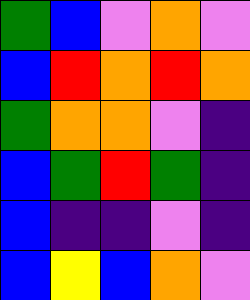[["green", "blue", "violet", "orange", "violet"], ["blue", "red", "orange", "red", "orange"], ["green", "orange", "orange", "violet", "indigo"], ["blue", "green", "red", "green", "indigo"], ["blue", "indigo", "indigo", "violet", "indigo"], ["blue", "yellow", "blue", "orange", "violet"]]